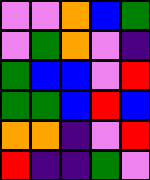[["violet", "violet", "orange", "blue", "green"], ["violet", "green", "orange", "violet", "indigo"], ["green", "blue", "blue", "violet", "red"], ["green", "green", "blue", "red", "blue"], ["orange", "orange", "indigo", "violet", "red"], ["red", "indigo", "indigo", "green", "violet"]]